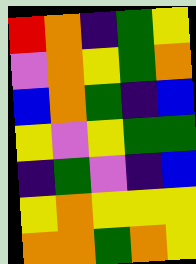[["red", "orange", "indigo", "green", "yellow"], ["violet", "orange", "yellow", "green", "orange"], ["blue", "orange", "green", "indigo", "blue"], ["yellow", "violet", "yellow", "green", "green"], ["indigo", "green", "violet", "indigo", "blue"], ["yellow", "orange", "yellow", "yellow", "yellow"], ["orange", "orange", "green", "orange", "yellow"]]